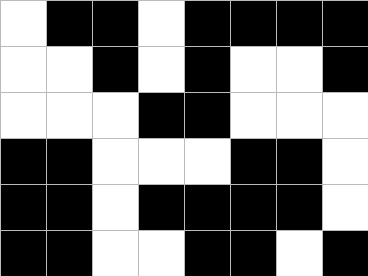[["white", "black", "black", "white", "black", "black", "black", "black"], ["white", "white", "black", "white", "black", "white", "white", "black"], ["white", "white", "white", "black", "black", "white", "white", "white"], ["black", "black", "white", "white", "white", "black", "black", "white"], ["black", "black", "white", "black", "black", "black", "black", "white"], ["black", "black", "white", "white", "black", "black", "white", "black"]]